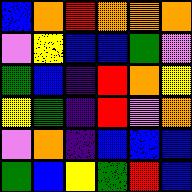[["blue", "orange", "red", "orange", "orange", "orange"], ["violet", "yellow", "blue", "blue", "green", "violet"], ["green", "blue", "indigo", "red", "orange", "yellow"], ["yellow", "green", "indigo", "red", "violet", "orange"], ["violet", "orange", "indigo", "blue", "blue", "blue"], ["green", "blue", "yellow", "green", "red", "blue"]]